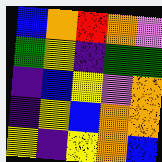[["blue", "orange", "red", "orange", "violet"], ["green", "yellow", "indigo", "green", "green"], ["indigo", "blue", "yellow", "violet", "orange"], ["indigo", "yellow", "blue", "orange", "orange"], ["yellow", "indigo", "yellow", "orange", "blue"]]